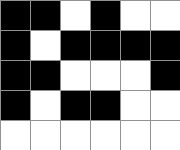[["black", "black", "white", "black", "white", "white"], ["black", "white", "black", "black", "black", "black"], ["black", "black", "white", "white", "white", "black"], ["black", "white", "black", "black", "white", "white"], ["white", "white", "white", "white", "white", "white"]]